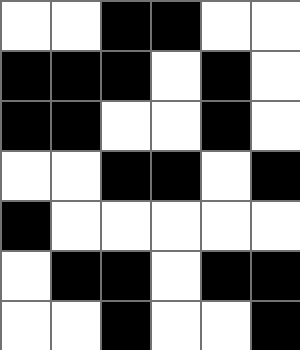[["white", "white", "black", "black", "white", "white"], ["black", "black", "black", "white", "black", "white"], ["black", "black", "white", "white", "black", "white"], ["white", "white", "black", "black", "white", "black"], ["black", "white", "white", "white", "white", "white"], ["white", "black", "black", "white", "black", "black"], ["white", "white", "black", "white", "white", "black"]]